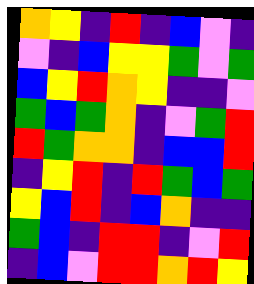[["orange", "yellow", "indigo", "red", "indigo", "blue", "violet", "indigo"], ["violet", "indigo", "blue", "yellow", "yellow", "green", "violet", "green"], ["blue", "yellow", "red", "orange", "yellow", "indigo", "indigo", "violet"], ["green", "blue", "green", "orange", "indigo", "violet", "green", "red"], ["red", "green", "orange", "orange", "indigo", "blue", "blue", "red"], ["indigo", "yellow", "red", "indigo", "red", "green", "blue", "green"], ["yellow", "blue", "red", "indigo", "blue", "orange", "indigo", "indigo"], ["green", "blue", "indigo", "red", "red", "indigo", "violet", "red"], ["indigo", "blue", "violet", "red", "red", "orange", "red", "yellow"]]